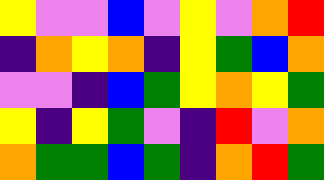[["yellow", "violet", "violet", "blue", "violet", "yellow", "violet", "orange", "red"], ["indigo", "orange", "yellow", "orange", "indigo", "yellow", "green", "blue", "orange"], ["violet", "violet", "indigo", "blue", "green", "yellow", "orange", "yellow", "green"], ["yellow", "indigo", "yellow", "green", "violet", "indigo", "red", "violet", "orange"], ["orange", "green", "green", "blue", "green", "indigo", "orange", "red", "green"]]